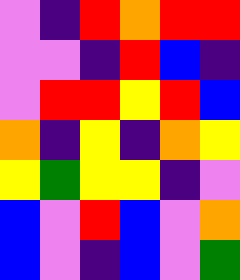[["violet", "indigo", "red", "orange", "red", "red"], ["violet", "violet", "indigo", "red", "blue", "indigo"], ["violet", "red", "red", "yellow", "red", "blue"], ["orange", "indigo", "yellow", "indigo", "orange", "yellow"], ["yellow", "green", "yellow", "yellow", "indigo", "violet"], ["blue", "violet", "red", "blue", "violet", "orange"], ["blue", "violet", "indigo", "blue", "violet", "green"]]